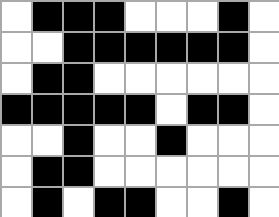[["white", "black", "black", "black", "white", "white", "white", "black", "white"], ["white", "white", "black", "black", "black", "black", "black", "black", "white"], ["white", "black", "black", "white", "white", "white", "white", "white", "white"], ["black", "black", "black", "black", "black", "white", "black", "black", "white"], ["white", "white", "black", "white", "white", "black", "white", "white", "white"], ["white", "black", "black", "white", "white", "white", "white", "white", "white"], ["white", "black", "white", "black", "black", "white", "white", "black", "white"]]